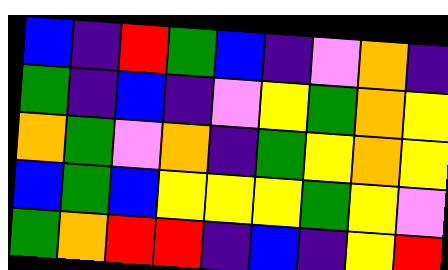[["blue", "indigo", "red", "green", "blue", "indigo", "violet", "orange", "indigo"], ["green", "indigo", "blue", "indigo", "violet", "yellow", "green", "orange", "yellow"], ["orange", "green", "violet", "orange", "indigo", "green", "yellow", "orange", "yellow"], ["blue", "green", "blue", "yellow", "yellow", "yellow", "green", "yellow", "violet"], ["green", "orange", "red", "red", "indigo", "blue", "indigo", "yellow", "red"]]